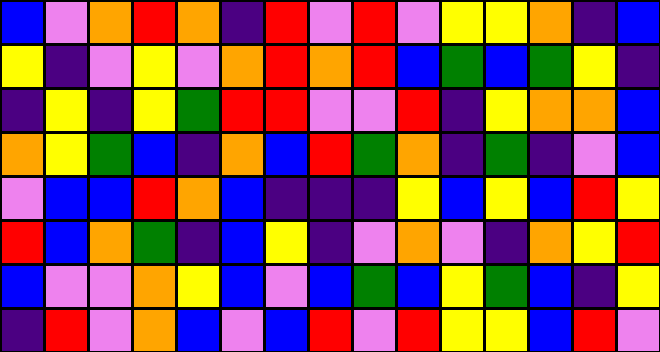[["blue", "violet", "orange", "red", "orange", "indigo", "red", "violet", "red", "violet", "yellow", "yellow", "orange", "indigo", "blue"], ["yellow", "indigo", "violet", "yellow", "violet", "orange", "red", "orange", "red", "blue", "green", "blue", "green", "yellow", "indigo"], ["indigo", "yellow", "indigo", "yellow", "green", "red", "red", "violet", "violet", "red", "indigo", "yellow", "orange", "orange", "blue"], ["orange", "yellow", "green", "blue", "indigo", "orange", "blue", "red", "green", "orange", "indigo", "green", "indigo", "violet", "blue"], ["violet", "blue", "blue", "red", "orange", "blue", "indigo", "indigo", "indigo", "yellow", "blue", "yellow", "blue", "red", "yellow"], ["red", "blue", "orange", "green", "indigo", "blue", "yellow", "indigo", "violet", "orange", "violet", "indigo", "orange", "yellow", "red"], ["blue", "violet", "violet", "orange", "yellow", "blue", "violet", "blue", "green", "blue", "yellow", "green", "blue", "indigo", "yellow"], ["indigo", "red", "violet", "orange", "blue", "violet", "blue", "red", "violet", "red", "yellow", "yellow", "blue", "red", "violet"]]